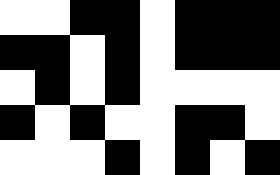[["white", "white", "black", "black", "white", "black", "black", "black"], ["black", "black", "white", "black", "white", "black", "black", "black"], ["white", "black", "white", "black", "white", "white", "white", "white"], ["black", "white", "black", "white", "white", "black", "black", "white"], ["white", "white", "white", "black", "white", "black", "white", "black"]]